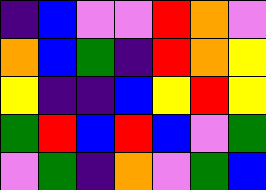[["indigo", "blue", "violet", "violet", "red", "orange", "violet"], ["orange", "blue", "green", "indigo", "red", "orange", "yellow"], ["yellow", "indigo", "indigo", "blue", "yellow", "red", "yellow"], ["green", "red", "blue", "red", "blue", "violet", "green"], ["violet", "green", "indigo", "orange", "violet", "green", "blue"]]